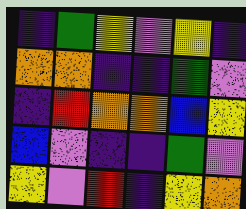[["indigo", "green", "yellow", "violet", "yellow", "indigo"], ["orange", "orange", "indigo", "indigo", "green", "violet"], ["indigo", "red", "orange", "orange", "blue", "yellow"], ["blue", "violet", "indigo", "indigo", "green", "violet"], ["yellow", "violet", "red", "indigo", "yellow", "orange"]]